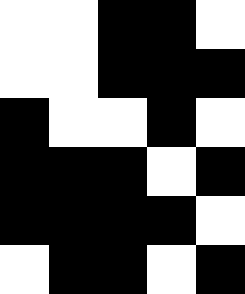[["white", "white", "black", "black", "white"], ["white", "white", "black", "black", "black"], ["black", "white", "white", "black", "white"], ["black", "black", "black", "white", "black"], ["black", "black", "black", "black", "white"], ["white", "black", "black", "white", "black"]]